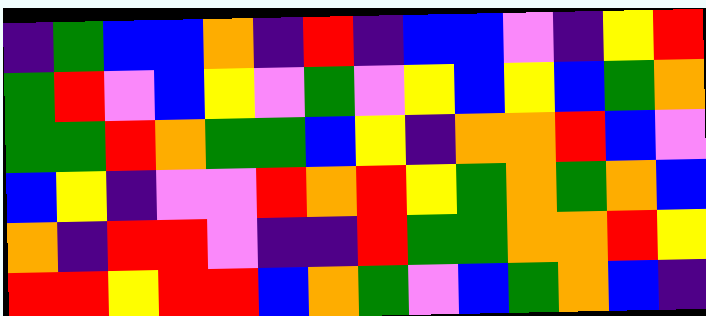[["indigo", "green", "blue", "blue", "orange", "indigo", "red", "indigo", "blue", "blue", "violet", "indigo", "yellow", "red"], ["green", "red", "violet", "blue", "yellow", "violet", "green", "violet", "yellow", "blue", "yellow", "blue", "green", "orange"], ["green", "green", "red", "orange", "green", "green", "blue", "yellow", "indigo", "orange", "orange", "red", "blue", "violet"], ["blue", "yellow", "indigo", "violet", "violet", "red", "orange", "red", "yellow", "green", "orange", "green", "orange", "blue"], ["orange", "indigo", "red", "red", "violet", "indigo", "indigo", "red", "green", "green", "orange", "orange", "red", "yellow"], ["red", "red", "yellow", "red", "red", "blue", "orange", "green", "violet", "blue", "green", "orange", "blue", "indigo"]]